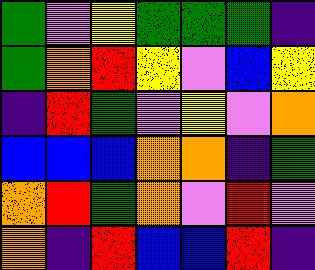[["green", "violet", "yellow", "green", "green", "green", "indigo"], ["green", "orange", "red", "yellow", "violet", "blue", "yellow"], ["indigo", "red", "green", "violet", "yellow", "violet", "orange"], ["blue", "blue", "blue", "orange", "orange", "indigo", "green"], ["orange", "red", "green", "orange", "violet", "red", "violet"], ["orange", "indigo", "red", "blue", "blue", "red", "indigo"]]